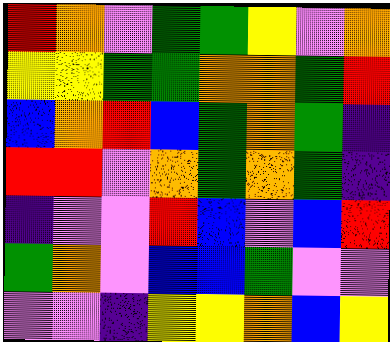[["red", "orange", "violet", "green", "green", "yellow", "violet", "orange"], ["yellow", "yellow", "green", "green", "orange", "orange", "green", "red"], ["blue", "orange", "red", "blue", "green", "orange", "green", "indigo"], ["red", "red", "violet", "orange", "green", "orange", "green", "indigo"], ["indigo", "violet", "violet", "red", "blue", "violet", "blue", "red"], ["green", "orange", "violet", "blue", "blue", "green", "violet", "violet"], ["violet", "violet", "indigo", "yellow", "yellow", "orange", "blue", "yellow"]]